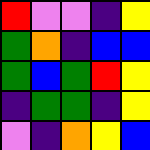[["red", "violet", "violet", "indigo", "yellow"], ["green", "orange", "indigo", "blue", "blue"], ["green", "blue", "green", "red", "yellow"], ["indigo", "green", "green", "indigo", "yellow"], ["violet", "indigo", "orange", "yellow", "blue"]]